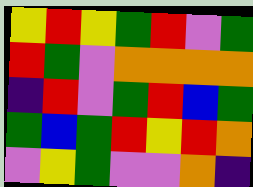[["yellow", "red", "yellow", "green", "red", "violet", "green"], ["red", "green", "violet", "orange", "orange", "orange", "orange"], ["indigo", "red", "violet", "green", "red", "blue", "green"], ["green", "blue", "green", "red", "yellow", "red", "orange"], ["violet", "yellow", "green", "violet", "violet", "orange", "indigo"]]